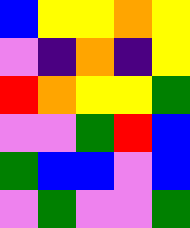[["blue", "yellow", "yellow", "orange", "yellow"], ["violet", "indigo", "orange", "indigo", "yellow"], ["red", "orange", "yellow", "yellow", "green"], ["violet", "violet", "green", "red", "blue"], ["green", "blue", "blue", "violet", "blue"], ["violet", "green", "violet", "violet", "green"]]